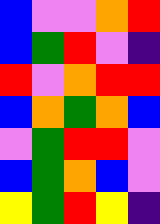[["blue", "violet", "violet", "orange", "red"], ["blue", "green", "red", "violet", "indigo"], ["red", "violet", "orange", "red", "red"], ["blue", "orange", "green", "orange", "blue"], ["violet", "green", "red", "red", "violet"], ["blue", "green", "orange", "blue", "violet"], ["yellow", "green", "red", "yellow", "indigo"]]